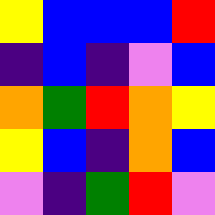[["yellow", "blue", "blue", "blue", "red"], ["indigo", "blue", "indigo", "violet", "blue"], ["orange", "green", "red", "orange", "yellow"], ["yellow", "blue", "indigo", "orange", "blue"], ["violet", "indigo", "green", "red", "violet"]]